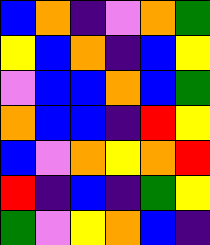[["blue", "orange", "indigo", "violet", "orange", "green"], ["yellow", "blue", "orange", "indigo", "blue", "yellow"], ["violet", "blue", "blue", "orange", "blue", "green"], ["orange", "blue", "blue", "indigo", "red", "yellow"], ["blue", "violet", "orange", "yellow", "orange", "red"], ["red", "indigo", "blue", "indigo", "green", "yellow"], ["green", "violet", "yellow", "orange", "blue", "indigo"]]